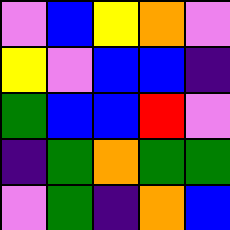[["violet", "blue", "yellow", "orange", "violet"], ["yellow", "violet", "blue", "blue", "indigo"], ["green", "blue", "blue", "red", "violet"], ["indigo", "green", "orange", "green", "green"], ["violet", "green", "indigo", "orange", "blue"]]